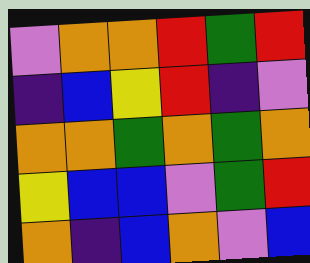[["violet", "orange", "orange", "red", "green", "red"], ["indigo", "blue", "yellow", "red", "indigo", "violet"], ["orange", "orange", "green", "orange", "green", "orange"], ["yellow", "blue", "blue", "violet", "green", "red"], ["orange", "indigo", "blue", "orange", "violet", "blue"]]